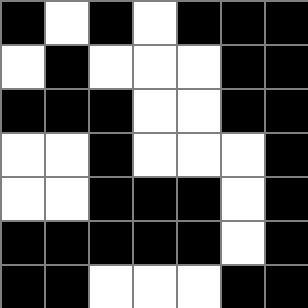[["black", "white", "black", "white", "black", "black", "black"], ["white", "black", "white", "white", "white", "black", "black"], ["black", "black", "black", "white", "white", "black", "black"], ["white", "white", "black", "white", "white", "white", "black"], ["white", "white", "black", "black", "black", "white", "black"], ["black", "black", "black", "black", "black", "white", "black"], ["black", "black", "white", "white", "white", "black", "black"]]